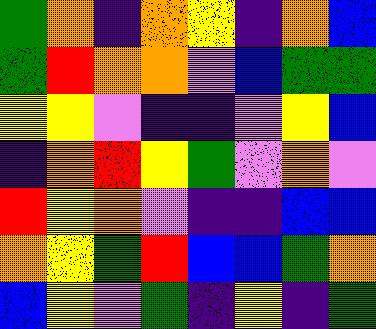[["green", "orange", "indigo", "orange", "yellow", "indigo", "orange", "blue"], ["green", "red", "orange", "orange", "violet", "blue", "green", "green"], ["yellow", "yellow", "violet", "indigo", "indigo", "violet", "yellow", "blue"], ["indigo", "orange", "red", "yellow", "green", "violet", "orange", "violet"], ["red", "yellow", "orange", "violet", "indigo", "indigo", "blue", "blue"], ["orange", "yellow", "green", "red", "blue", "blue", "green", "orange"], ["blue", "yellow", "violet", "green", "indigo", "yellow", "indigo", "green"]]